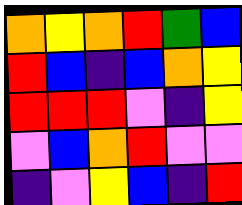[["orange", "yellow", "orange", "red", "green", "blue"], ["red", "blue", "indigo", "blue", "orange", "yellow"], ["red", "red", "red", "violet", "indigo", "yellow"], ["violet", "blue", "orange", "red", "violet", "violet"], ["indigo", "violet", "yellow", "blue", "indigo", "red"]]